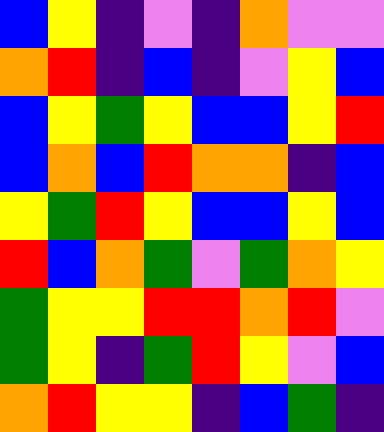[["blue", "yellow", "indigo", "violet", "indigo", "orange", "violet", "violet"], ["orange", "red", "indigo", "blue", "indigo", "violet", "yellow", "blue"], ["blue", "yellow", "green", "yellow", "blue", "blue", "yellow", "red"], ["blue", "orange", "blue", "red", "orange", "orange", "indigo", "blue"], ["yellow", "green", "red", "yellow", "blue", "blue", "yellow", "blue"], ["red", "blue", "orange", "green", "violet", "green", "orange", "yellow"], ["green", "yellow", "yellow", "red", "red", "orange", "red", "violet"], ["green", "yellow", "indigo", "green", "red", "yellow", "violet", "blue"], ["orange", "red", "yellow", "yellow", "indigo", "blue", "green", "indigo"]]